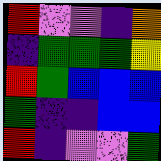[["red", "violet", "violet", "indigo", "orange"], ["indigo", "green", "green", "green", "yellow"], ["red", "green", "blue", "blue", "blue"], ["green", "indigo", "indigo", "blue", "blue"], ["red", "indigo", "violet", "violet", "green"]]